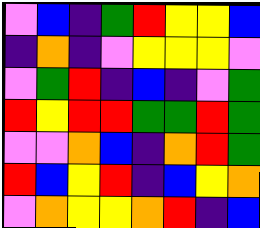[["violet", "blue", "indigo", "green", "red", "yellow", "yellow", "blue"], ["indigo", "orange", "indigo", "violet", "yellow", "yellow", "yellow", "violet"], ["violet", "green", "red", "indigo", "blue", "indigo", "violet", "green"], ["red", "yellow", "red", "red", "green", "green", "red", "green"], ["violet", "violet", "orange", "blue", "indigo", "orange", "red", "green"], ["red", "blue", "yellow", "red", "indigo", "blue", "yellow", "orange"], ["violet", "orange", "yellow", "yellow", "orange", "red", "indigo", "blue"]]